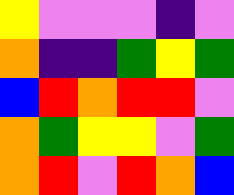[["yellow", "violet", "violet", "violet", "indigo", "violet"], ["orange", "indigo", "indigo", "green", "yellow", "green"], ["blue", "red", "orange", "red", "red", "violet"], ["orange", "green", "yellow", "yellow", "violet", "green"], ["orange", "red", "violet", "red", "orange", "blue"]]